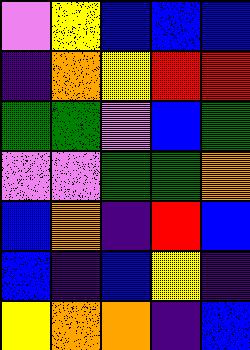[["violet", "yellow", "blue", "blue", "blue"], ["indigo", "orange", "yellow", "red", "red"], ["green", "green", "violet", "blue", "green"], ["violet", "violet", "green", "green", "orange"], ["blue", "orange", "indigo", "red", "blue"], ["blue", "indigo", "blue", "yellow", "indigo"], ["yellow", "orange", "orange", "indigo", "blue"]]